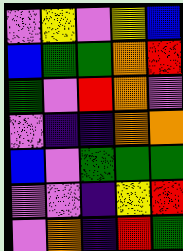[["violet", "yellow", "violet", "yellow", "blue"], ["blue", "green", "green", "orange", "red"], ["green", "violet", "red", "orange", "violet"], ["violet", "indigo", "indigo", "orange", "orange"], ["blue", "violet", "green", "green", "green"], ["violet", "violet", "indigo", "yellow", "red"], ["violet", "orange", "indigo", "red", "green"]]